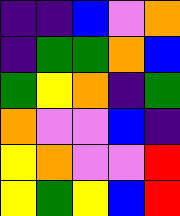[["indigo", "indigo", "blue", "violet", "orange"], ["indigo", "green", "green", "orange", "blue"], ["green", "yellow", "orange", "indigo", "green"], ["orange", "violet", "violet", "blue", "indigo"], ["yellow", "orange", "violet", "violet", "red"], ["yellow", "green", "yellow", "blue", "red"]]